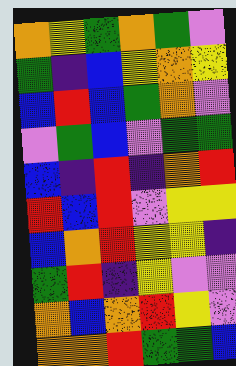[["orange", "yellow", "green", "orange", "green", "violet"], ["green", "indigo", "blue", "yellow", "orange", "yellow"], ["blue", "red", "blue", "green", "orange", "violet"], ["violet", "green", "blue", "violet", "green", "green"], ["blue", "indigo", "red", "indigo", "orange", "red"], ["red", "blue", "red", "violet", "yellow", "yellow"], ["blue", "orange", "red", "yellow", "yellow", "indigo"], ["green", "red", "indigo", "yellow", "violet", "violet"], ["orange", "blue", "orange", "red", "yellow", "violet"], ["orange", "orange", "red", "green", "green", "blue"]]